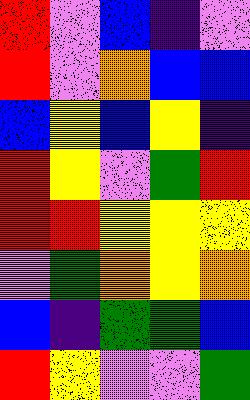[["red", "violet", "blue", "indigo", "violet"], ["red", "violet", "orange", "blue", "blue"], ["blue", "yellow", "blue", "yellow", "indigo"], ["red", "yellow", "violet", "green", "red"], ["red", "red", "yellow", "yellow", "yellow"], ["violet", "green", "orange", "yellow", "orange"], ["blue", "indigo", "green", "green", "blue"], ["red", "yellow", "violet", "violet", "green"]]